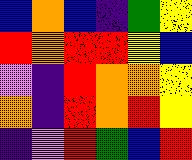[["blue", "orange", "blue", "indigo", "green", "yellow"], ["red", "orange", "red", "red", "yellow", "blue"], ["violet", "indigo", "red", "orange", "orange", "yellow"], ["orange", "indigo", "red", "orange", "red", "yellow"], ["indigo", "violet", "red", "green", "blue", "red"]]